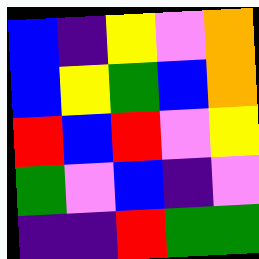[["blue", "indigo", "yellow", "violet", "orange"], ["blue", "yellow", "green", "blue", "orange"], ["red", "blue", "red", "violet", "yellow"], ["green", "violet", "blue", "indigo", "violet"], ["indigo", "indigo", "red", "green", "green"]]